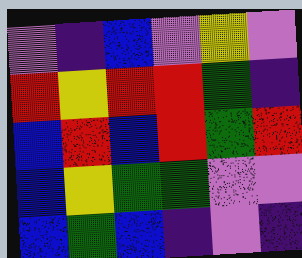[["violet", "indigo", "blue", "violet", "yellow", "violet"], ["red", "yellow", "red", "red", "green", "indigo"], ["blue", "red", "blue", "red", "green", "red"], ["blue", "yellow", "green", "green", "violet", "violet"], ["blue", "green", "blue", "indigo", "violet", "indigo"]]